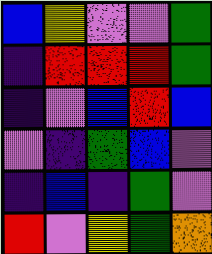[["blue", "yellow", "violet", "violet", "green"], ["indigo", "red", "red", "red", "green"], ["indigo", "violet", "blue", "red", "blue"], ["violet", "indigo", "green", "blue", "violet"], ["indigo", "blue", "indigo", "green", "violet"], ["red", "violet", "yellow", "green", "orange"]]